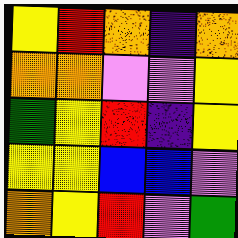[["yellow", "red", "orange", "indigo", "orange"], ["orange", "orange", "violet", "violet", "yellow"], ["green", "yellow", "red", "indigo", "yellow"], ["yellow", "yellow", "blue", "blue", "violet"], ["orange", "yellow", "red", "violet", "green"]]